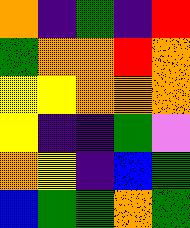[["orange", "indigo", "green", "indigo", "red"], ["green", "orange", "orange", "red", "orange"], ["yellow", "yellow", "orange", "orange", "orange"], ["yellow", "indigo", "indigo", "green", "violet"], ["orange", "yellow", "indigo", "blue", "green"], ["blue", "green", "green", "orange", "green"]]